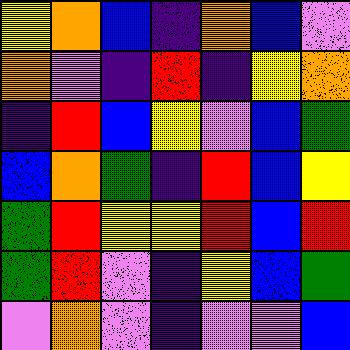[["yellow", "orange", "blue", "indigo", "orange", "blue", "violet"], ["orange", "violet", "indigo", "red", "indigo", "yellow", "orange"], ["indigo", "red", "blue", "yellow", "violet", "blue", "green"], ["blue", "orange", "green", "indigo", "red", "blue", "yellow"], ["green", "red", "yellow", "yellow", "red", "blue", "red"], ["green", "red", "violet", "indigo", "yellow", "blue", "green"], ["violet", "orange", "violet", "indigo", "violet", "violet", "blue"]]